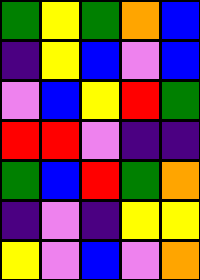[["green", "yellow", "green", "orange", "blue"], ["indigo", "yellow", "blue", "violet", "blue"], ["violet", "blue", "yellow", "red", "green"], ["red", "red", "violet", "indigo", "indigo"], ["green", "blue", "red", "green", "orange"], ["indigo", "violet", "indigo", "yellow", "yellow"], ["yellow", "violet", "blue", "violet", "orange"]]